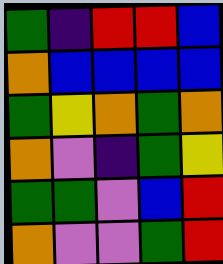[["green", "indigo", "red", "red", "blue"], ["orange", "blue", "blue", "blue", "blue"], ["green", "yellow", "orange", "green", "orange"], ["orange", "violet", "indigo", "green", "yellow"], ["green", "green", "violet", "blue", "red"], ["orange", "violet", "violet", "green", "red"]]